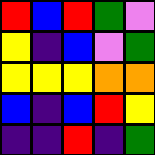[["red", "blue", "red", "green", "violet"], ["yellow", "indigo", "blue", "violet", "green"], ["yellow", "yellow", "yellow", "orange", "orange"], ["blue", "indigo", "blue", "red", "yellow"], ["indigo", "indigo", "red", "indigo", "green"]]